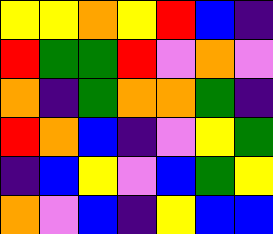[["yellow", "yellow", "orange", "yellow", "red", "blue", "indigo"], ["red", "green", "green", "red", "violet", "orange", "violet"], ["orange", "indigo", "green", "orange", "orange", "green", "indigo"], ["red", "orange", "blue", "indigo", "violet", "yellow", "green"], ["indigo", "blue", "yellow", "violet", "blue", "green", "yellow"], ["orange", "violet", "blue", "indigo", "yellow", "blue", "blue"]]